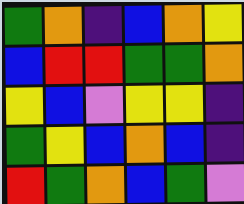[["green", "orange", "indigo", "blue", "orange", "yellow"], ["blue", "red", "red", "green", "green", "orange"], ["yellow", "blue", "violet", "yellow", "yellow", "indigo"], ["green", "yellow", "blue", "orange", "blue", "indigo"], ["red", "green", "orange", "blue", "green", "violet"]]